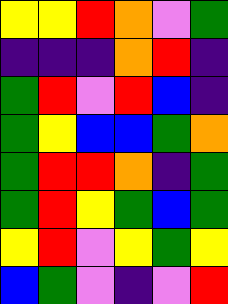[["yellow", "yellow", "red", "orange", "violet", "green"], ["indigo", "indigo", "indigo", "orange", "red", "indigo"], ["green", "red", "violet", "red", "blue", "indigo"], ["green", "yellow", "blue", "blue", "green", "orange"], ["green", "red", "red", "orange", "indigo", "green"], ["green", "red", "yellow", "green", "blue", "green"], ["yellow", "red", "violet", "yellow", "green", "yellow"], ["blue", "green", "violet", "indigo", "violet", "red"]]